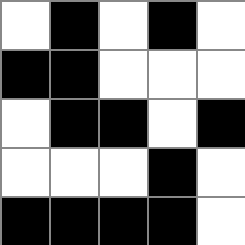[["white", "black", "white", "black", "white"], ["black", "black", "white", "white", "white"], ["white", "black", "black", "white", "black"], ["white", "white", "white", "black", "white"], ["black", "black", "black", "black", "white"]]